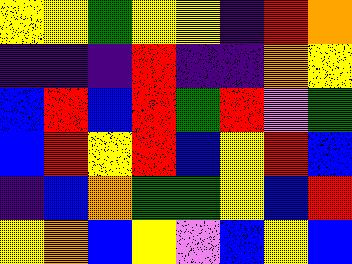[["yellow", "yellow", "green", "yellow", "yellow", "indigo", "red", "orange"], ["indigo", "indigo", "indigo", "red", "indigo", "indigo", "orange", "yellow"], ["blue", "red", "blue", "red", "green", "red", "violet", "green"], ["blue", "red", "yellow", "red", "blue", "yellow", "red", "blue"], ["indigo", "blue", "orange", "green", "green", "yellow", "blue", "red"], ["yellow", "orange", "blue", "yellow", "violet", "blue", "yellow", "blue"]]